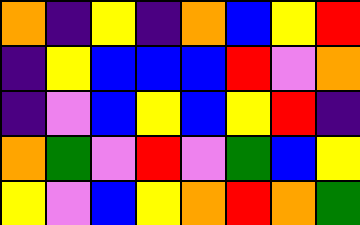[["orange", "indigo", "yellow", "indigo", "orange", "blue", "yellow", "red"], ["indigo", "yellow", "blue", "blue", "blue", "red", "violet", "orange"], ["indigo", "violet", "blue", "yellow", "blue", "yellow", "red", "indigo"], ["orange", "green", "violet", "red", "violet", "green", "blue", "yellow"], ["yellow", "violet", "blue", "yellow", "orange", "red", "orange", "green"]]